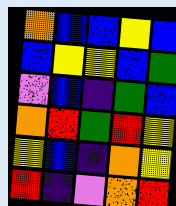[["orange", "blue", "blue", "yellow", "blue"], ["blue", "yellow", "yellow", "blue", "green"], ["violet", "blue", "indigo", "green", "blue"], ["orange", "red", "green", "red", "yellow"], ["yellow", "blue", "indigo", "orange", "yellow"], ["red", "indigo", "violet", "orange", "red"]]